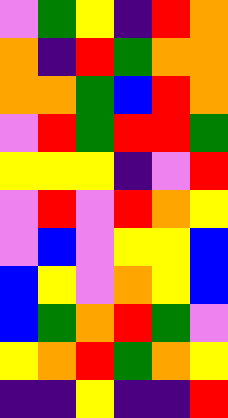[["violet", "green", "yellow", "indigo", "red", "orange"], ["orange", "indigo", "red", "green", "orange", "orange"], ["orange", "orange", "green", "blue", "red", "orange"], ["violet", "red", "green", "red", "red", "green"], ["yellow", "yellow", "yellow", "indigo", "violet", "red"], ["violet", "red", "violet", "red", "orange", "yellow"], ["violet", "blue", "violet", "yellow", "yellow", "blue"], ["blue", "yellow", "violet", "orange", "yellow", "blue"], ["blue", "green", "orange", "red", "green", "violet"], ["yellow", "orange", "red", "green", "orange", "yellow"], ["indigo", "indigo", "yellow", "indigo", "indigo", "red"]]